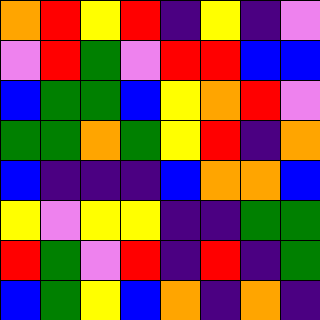[["orange", "red", "yellow", "red", "indigo", "yellow", "indigo", "violet"], ["violet", "red", "green", "violet", "red", "red", "blue", "blue"], ["blue", "green", "green", "blue", "yellow", "orange", "red", "violet"], ["green", "green", "orange", "green", "yellow", "red", "indigo", "orange"], ["blue", "indigo", "indigo", "indigo", "blue", "orange", "orange", "blue"], ["yellow", "violet", "yellow", "yellow", "indigo", "indigo", "green", "green"], ["red", "green", "violet", "red", "indigo", "red", "indigo", "green"], ["blue", "green", "yellow", "blue", "orange", "indigo", "orange", "indigo"]]